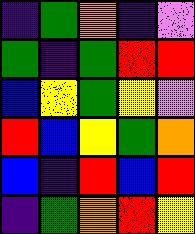[["indigo", "green", "orange", "indigo", "violet"], ["green", "indigo", "green", "red", "red"], ["blue", "yellow", "green", "yellow", "violet"], ["red", "blue", "yellow", "green", "orange"], ["blue", "indigo", "red", "blue", "red"], ["indigo", "green", "orange", "red", "yellow"]]